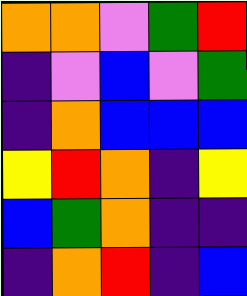[["orange", "orange", "violet", "green", "red"], ["indigo", "violet", "blue", "violet", "green"], ["indigo", "orange", "blue", "blue", "blue"], ["yellow", "red", "orange", "indigo", "yellow"], ["blue", "green", "orange", "indigo", "indigo"], ["indigo", "orange", "red", "indigo", "blue"]]